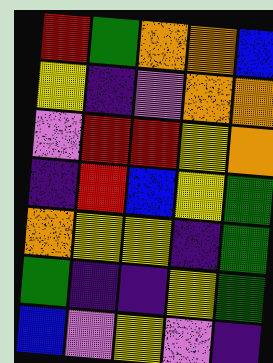[["red", "green", "orange", "orange", "blue"], ["yellow", "indigo", "violet", "orange", "orange"], ["violet", "red", "red", "yellow", "orange"], ["indigo", "red", "blue", "yellow", "green"], ["orange", "yellow", "yellow", "indigo", "green"], ["green", "indigo", "indigo", "yellow", "green"], ["blue", "violet", "yellow", "violet", "indigo"]]